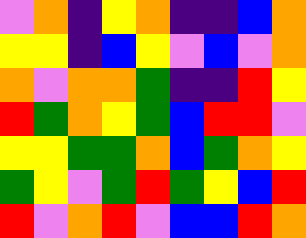[["violet", "orange", "indigo", "yellow", "orange", "indigo", "indigo", "blue", "orange"], ["yellow", "yellow", "indigo", "blue", "yellow", "violet", "blue", "violet", "orange"], ["orange", "violet", "orange", "orange", "green", "indigo", "indigo", "red", "yellow"], ["red", "green", "orange", "yellow", "green", "blue", "red", "red", "violet"], ["yellow", "yellow", "green", "green", "orange", "blue", "green", "orange", "yellow"], ["green", "yellow", "violet", "green", "red", "green", "yellow", "blue", "red"], ["red", "violet", "orange", "red", "violet", "blue", "blue", "red", "orange"]]